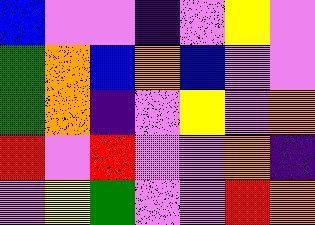[["blue", "violet", "violet", "indigo", "violet", "yellow", "violet"], ["green", "orange", "blue", "orange", "blue", "violet", "violet"], ["green", "orange", "indigo", "violet", "yellow", "violet", "orange"], ["red", "violet", "red", "violet", "violet", "orange", "indigo"], ["violet", "yellow", "green", "violet", "violet", "red", "orange"]]